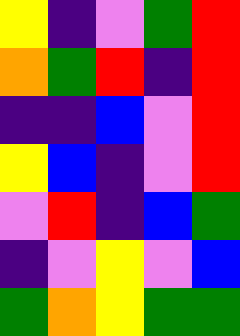[["yellow", "indigo", "violet", "green", "red"], ["orange", "green", "red", "indigo", "red"], ["indigo", "indigo", "blue", "violet", "red"], ["yellow", "blue", "indigo", "violet", "red"], ["violet", "red", "indigo", "blue", "green"], ["indigo", "violet", "yellow", "violet", "blue"], ["green", "orange", "yellow", "green", "green"]]